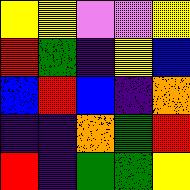[["yellow", "yellow", "violet", "violet", "yellow"], ["red", "green", "indigo", "yellow", "blue"], ["blue", "red", "blue", "indigo", "orange"], ["indigo", "indigo", "orange", "green", "red"], ["red", "indigo", "green", "green", "yellow"]]